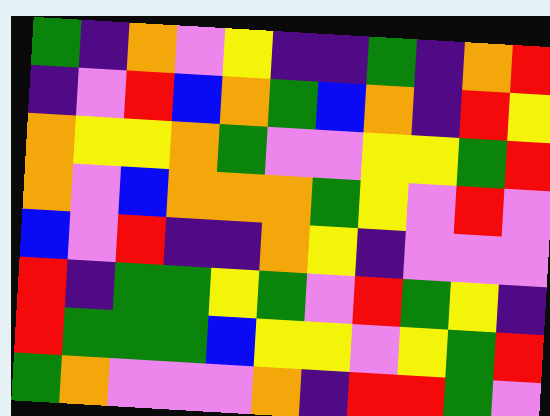[["green", "indigo", "orange", "violet", "yellow", "indigo", "indigo", "green", "indigo", "orange", "red"], ["indigo", "violet", "red", "blue", "orange", "green", "blue", "orange", "indigo", "red", "yellow"], ["orange", "yellow", "yellow", "orange", "green", "violet", "violet", "yellow", "yellow", "green", "red"], ["orange", "violet", "blue", "orange", "orange", "orange", "green", "yellow", "violet", "red", "violet"], ["blue", "violet", "red", "indigo", "indigo", "orange", "yellow", "indigo", "violet", "violet", "violet"], ["red", "indigo", "green", "green", "yellow", "green", "violet", "red", "green", "yellow", "indigo"], ["red", "green", "green", "green", "blue", "yellow", "yellow", "violet", "yellow", "green", "red"], ["green", "orange", "violet", "violet", "violet", "orange", "indigo", "red", "red", "green", "violet"]]